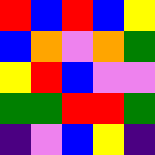[["red", "blue", "red", "blue", "yellow"], ["blue", "orange", "violet", "orange", "green"], ["yellow", "red", "blue", "violet", "violet"], ["green", "green", "red", "red", "green"], ["indigo", "violet", "blue", "yellow", "indigo"]]